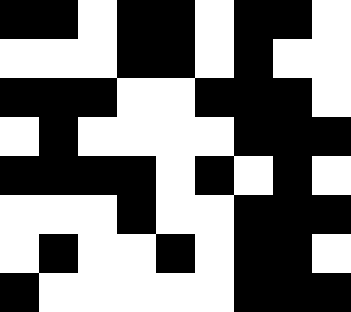[["black", "black", "white", "black", "black", "white", "black", "black", "white"], ["white", "white", "white", "black", "black", "white", "black", "white", "white"], ["black", "black", "black", "white", "white", "black", "black", "black", "white"], ["white", "black", "white", "white", "white", "white", "black", "black", "black"], ["black", "black", "black", "black", "white", "black", "white", "black", "white"], ["white", "white", "white", "black", "white", "white", "black", "black", "black"], ["white", "black", "white", "white", "black", "white", "black", "black", "white"], ["black", "white", "white", "white", "white", "white", "black", "black", "black"]]